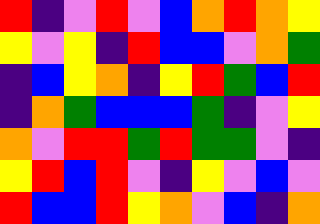[["red", "indigo", "violet", "red", "violet", "blue", "orange", "red", "orange", "yellow"], ["yellow", "violet", "yellow", "indigo", "red", "blue", "blue", "violet", "orange", "green"], ["indigo", "blue", "yellow", "orange", "indigo", "yellow", "red", "green", "blue", "red"], ["indigo", "orange", "green", "blue", "blue", "blue", "green", "indigo", "violet", "yellow"], ["orange", "violet", "red", "red", "green", "red", "green", "green", "violet", "indigo"], ["yellow", "red", "blue", "red", "violet", "indigo", "yellow", "violet", "blue", "violet"], ["red", "blue", "blue", "red", "yellow", "orange", "violet", "blue", "indigo", "orange"]]